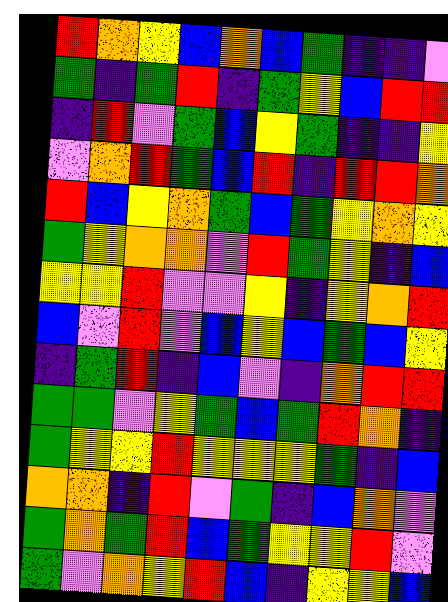[["red", "orange", "yellow", "blue", "orange", "blue", "green", "indigo", "indigo", "violet"], ["green", "indigo", "green", "red", "indigo", "green", "yellow", "blue", "red", "red"], ["indigo", "red", "violet", "green", "blue", "yellow", "green", "indigo", "indigo", "yellow"], ["violet", "orange", "red", "green", "blue", "red", "indigo", "red", "red", "orange"], ["red", "blue", "yellow", "orange", "green", "blue", "green", "yellow", "orange", "yellow"], ["green", "yellow", "orange", "orange", "violet", "red", "green", "yellow", "indigo", "blue"], ["yellow", "yellow", "red", "violet", "violet", "yellow", "indigo", "yellow", "orange", "red"], ["blue", "violet", "red", "violet", "blue", "yellow", "blue", "green", "blue", "yellow"], ["indigo", "green", "red", "indigo", "blue", "violet", "indigo", "orange", "red", "red"], ["green", "green", "violet", "yellow", "green", "blue", "green", "red", "orange", "indigo"], ["green", "yellow", "yellow", "red", "yellow", "yellow", "yellow", "green", "indigo", "blue"], ["orange", "orange", "indigo", "red", "violet", "green", "indigo", "blue", "orange", "violet"], ["green", "orange", "green", "red", "blue", "green", "yellow", "yellow", "red", "violet"], ["green", "violet", "orange", "yellow", "red", "blue", "indigo", "yellow", "yellow", "blue"]]